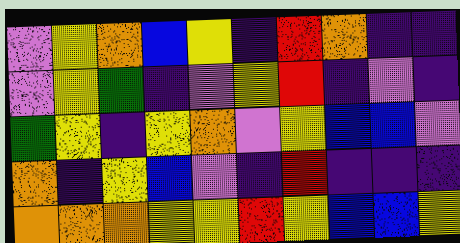[["violet", "yellow", "orange", "blue", "yellow", "indigo", "red", "orange", "indigo", "indigo"], ["violet", "yellow", "green", "indigo", "violet", "yellow", "red", "indigo", "violet", "indigo"], ["green", "yellow", "indigo", "yellow", "orange", "violet", "yellow", "blue", "blue", "violet"], ["orange", "indigo", "yellow", "blue", "violet", "indigo", "red", "indigo", "indigo", "indigo"], ["orange", "orange", "orange", "yellow", "yellow", "red", "yellow", "blue", "blue", "yellow"]]